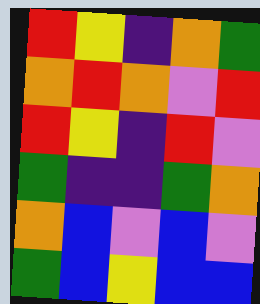[["red", "yellow", "indigo", "orange", "green"], ["orange", "red", "orange", "violet", "red"], ["red", "yellow", "indigo", "red", "violet"], ["green", "indigo", "indigo", "green", "orange"], ["orange", "blue", "violet", "blue", "violet"], ["green", "blue", "yellow", "blue", "blue"]]